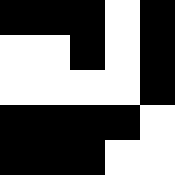[["black", "black", "black", "white", "black"], ["white", "white", "black", "white", "black"], ["white", "white", "white", "white", "black"], ["black", "black", "black", "black", "white"], ["black", "black", "black", "white", "white"]]